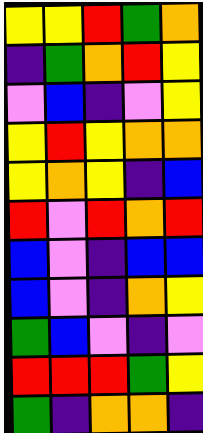[["yellow", "yellow", "red", "green", "orange"], ["indigo", "green", "orange", "red", "yellow"], ["violet", "blue", "indigo", "violet", "yellow"], ["yellow", "red", "yellow", "orange", "orange"], ["yellow", "orange", "yellow", "indigo", "blue"], ["red", "violet", "red", "orange", "red"], ["blue", "violet", "indigo", "blue", "blue"], ["blue", "violet", "indigo", "orange", "yellow"], ["green", "blue", "violet", "indigo", "violet"], ["red", "red", "red", "green", "yellow"], ["green", "indigo", "orange", "orange", "indigo"]]